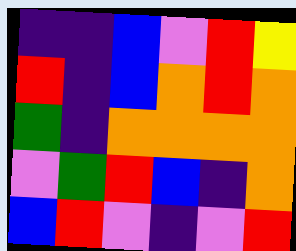[["indigo", "indigo", "blue", "violet", "red", "yellow"], ["red", "indigo", "blue", "orange", "red", "orange"], ["green", "indigo", "orange", "orange", "orange", "orange"], ["violet", "green", "red", "blue", "indigo", "orange"], ["blue", "red", "violet", "indigo", "violet", "red"]]